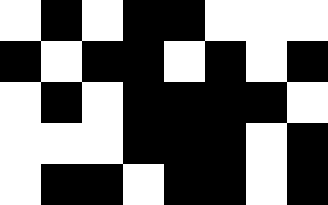[["white", "black", "white", "black", "black", "white", "white", "white"], ["black", "white", "black", "black", "white", "black", "white", "black"], ["white", "black", "white", "black", "black", "black", "black", "white"], ["white", "white", "white", "black", "black", "black", "white", "black"], ["white", "black", "black", "white", "black", "black", "white", "black"]]